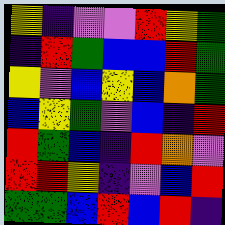[["yellow", "indigo", "violet", "violet", "red", "yellow", "green"], ["indigo", "red", "green", "blue", "blue", "red", "green"], ["yellow", "violet", "blue", "yellow", "blue", "orange", "green"], ["blue", "yellow", "green", "violet", "blue", "indigo", "red"], ["red", "green", "blue", "indigo", "red", "orange", "violet"], ["red", "red", "yellow", "indigo", "violet", "blue", "red"], ["green", "green", "blue", "red", "blue", "red", "indigo"]]